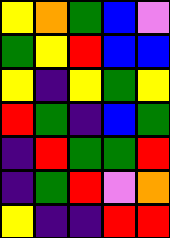[["yellow", "orange", "green", "blue", "violet"], ["green", "yellow", "red", "blue", "blue"], ["yellow", "indigo", "yellow", "green", "yellow"], ["red", "green", "indigo", "blue", "green"], ["indigo", "red", "green", "green", "red"], ["indigo", "green", "red", "violet", "orange"], ["yellow", "indigo", "indigo", "red", "red"]]